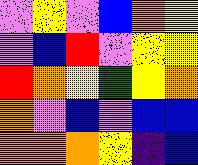[["violet", "yellow", "violet", "blue", "orange", "yellow"], ["violet", "blue", "red", "violet", "yellow", "yellow"], ["red", "orange", "yellow", "green", "yellow", "orange"], ["orange", "violet", "blue", "violet", "blue", "blue"], ["orange", "orange", "orange", "yellow", "indigo", "blue"]]